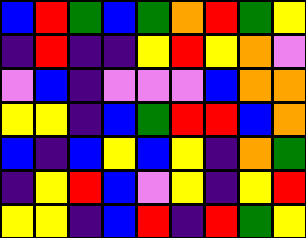[["blue", "red", "green", "blue", "green", "orange", "red", "green", "yellow"], ["indigo", "red", "indigo", "indigo", "yellow", "red", "yellow", "orange", "violet"], ["violet", "blue", "indigo", "violet", "violet", "violet", "blue", "orange", "orange"], ["yellow", "yellow", "indigo", "blue", "green", "red", "red", "blue", "orange"], ["blue", "indigo", "blue", "yellow", "blue", "yellow", "indigo", "orange", "green"], ["indigo", "yellow", "red", "blue", "violet", "yellow", "indigo", "yellow", "red"], ["yellow", "yellow", "indigo", "blue", "red", "indigo", "red", "green", "yellow"]]